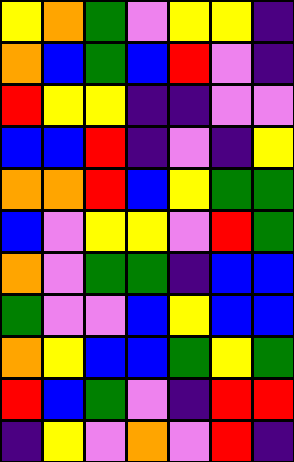[["yellow", "orange", "green", "violet", "yellow", "yellow", "indigo"], ["orange", "blue", "green", "blue", "red", "violet", "indigo"], ["red", "yellow", "yellow", "indigo", "indigo", "violet", "violet"], ["blue", "blue", "red", "indigo", "violet", "indigo", "yellow"], ["orange", "orange", "red", "blue", "yellow", "green", "green"], ["blue", "violet", "yellow", "yellow", "violet", "red", "green"], ["orange", "violet", "green", "green", "indigo", "blue", "blue"], ["green", "violet", "violet", "blue", "yellow", "blue", "blue"], ["orange", "yellow", "blue", "blue", "green", "yellow", "green"], ["red", "blue", "green", "violet", "indigo", "red", "red"], ["indigo", "yellow", "violet", "orange", "violet", "red", "indigo"]]